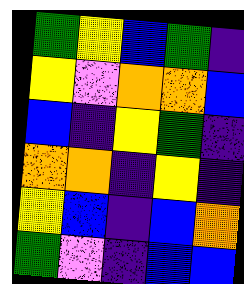[["green", "yellow", "blue", "green", "indigo"], ["yellow", "violet", "orange", "orange", "blue"], ["blue", "indigo", "yellow", "green", "indigo"], ["orange", "orange", "indigo", "yellow", "indigo"], ["yellow", "blue", "indigo", "blue", "orange"], ["green", "violet", "indigo", "blue", "blue"]]